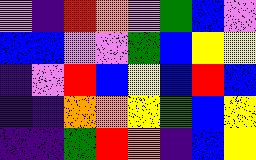[["violet", "indigo", "red", "orange", "violet", "green", "blue", "violet"], ["blue", "blue", "violet", "violet", "green", "blue", "yellow", "yellow"], ["indigo", "violet", "red", "blue", "yellow", "blue", "red", "blue"], ["indigo", "indigo", "orange", "orange", "yellow", "green", "blue", "yellow"], ["indigo", "indigo", "green", "red", "orange", "indigo", "blue", "yellow"]]